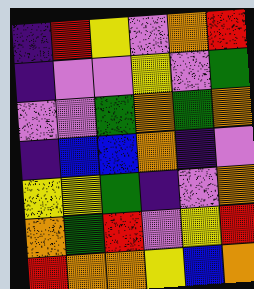[["indigo", "red", "yellow", "violet", "orange", "red"], ["indigo", "violet", "violet", "yellow", "violet", "green"], ["violet", "violet", "green", "orange", "green", "orange"], ["indigo", "blue", "blue", "orange", "indigo", "violet"], ["yellow", "yellow", "green", "indigo", "violet", "orange"], ["orange", "green", "red", "violet", "yellow", "red"], ["red", "orange", "orange", "yellow", "blue", "orange"]]